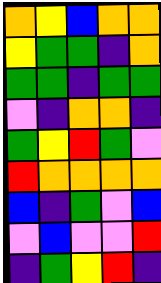[["orange", "yellow", "blue", "orange", "orange"], ["yellow", "green", "green", "indigo", "orange"], ["green", "green", "indigo", "green", "green"], ["violet", "indigo", "orange", "orange", "indigo"], ["green", "yellow", "red", "green", "violet"], ["red", "orange", "orange", "orange", "orange"], ["blue", "indigo", "green", "violet", "blue"], ["violet", "blue", "violet", "violet", "red"], ["indigo", "green", "yellow", "red", "indigo"]]